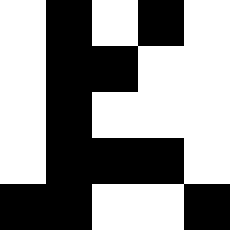[["white", "black", "white", "black", "white"], ["white", "black", "black", "white", "white"], ["white", "black", "white", "white", "white"], ["white", "black", "black", "black", "white"], ["black", "black", "white", "white", "black"]]